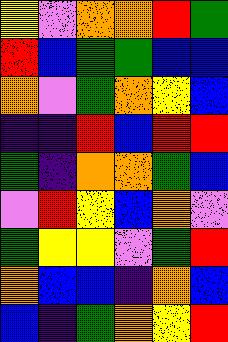[["yellow", "violet", "orange", "orange", "red", "green"], ["red", "blue", "green", "green", "blue", "blue"], ["orange", "violet", "green", "orange", "yellow", "blue"], ["indigo", "indigo", "red", "blue", "red", "red"], ["green", "indigo", "orange", "orange", "green", "blue"], ["violet", "red", "yellow", "blue", "orange", "violet"], ["green", "yellow", "yellow", "violet", "green", "red"], ["orange", "blue", "blue", "indigo", "orange", "blue"], ["blue", "indigo", "green", "orange", "yellow", "red"]]